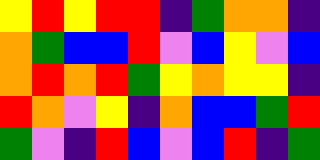[["yellow", "red", "yellow", "red", "red", "indigo", "green", "orange", "orange", "indigo"], ["orange", "green", "blue", "blue", "red", "violet", "blue", "yellow", "violet", "blue"], ["orange", "red", "orange", "red", "green", "yellow", "orange", "yellow", "yellow", "indigo"], ["red", "orange", "violet", "yellow", "indigo", "orange", "blue", "blue", "green", "red"], ["green", "violet", "indigo", "red", "blue", "violet", "blue", "red", "indigo", "green"]]